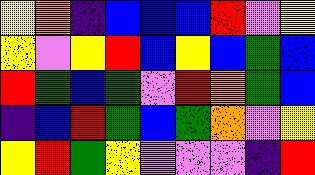[["yellow", "orange", "indigo", "blue", "blue", "blue", "red", "violet", "yellow"], ["yellow", "violet", "yellow", "red", "blue", "yellow", "blue", "green", "blue"], ["red", "green", "blue", "green", "violet", "red", "orange", "green", "blue"], ["indigo", "blue", "red", "green", "blue", "green", "orange", "violet", "yellow"], ["yellow", "red", "green", "yellow", "violet", "violet", "violet", "indigo", "red"]]